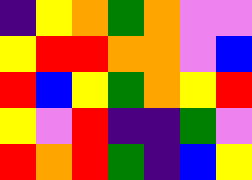[["indigo", "yellow", "orange", "green", "orange", "violet", "violet"], ["yellow", "red", "red", "orange", "orange", "violet", "blue"], ["red", "blue", "yellow", "green", "orange", "yellow", "red"], ["yellow", "violet", "red", "indigo", "indigo", "green", "violet"], ["red", "orange", "red", "green", "indigo", "blue", "yellow"]]